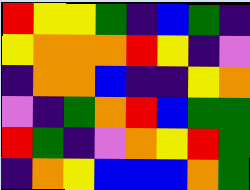[["red", "yellow", "yellow", "green", "indigo", "blue", "green", "indigo"], ["yellow", "orange", "orange", "orange", "red", "yellow", "indigo", "violet"], ["indigo", "orange", "orange", "blue", "indigo", "indigo", "yellow", "orange"], ["violet", "indigo", "green", "orange", "red", "blue", "green", "green"], ["red", "green", "indigo", "violet", "orange", "yellow", "red", "green"], ["indigo", "orange", "yellow", "blue", "blue", "blue", "orange", "green"]]